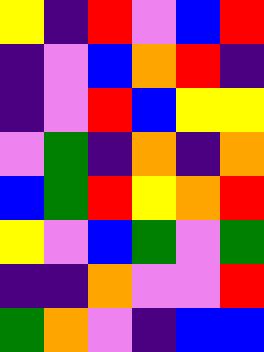[["yellow", "indigo", "red", "violet", "blue", "red"], ["indigo", "violet", "blue", "orange", "red", "indigo"], ["indigo", "violet", "red", "blue", "yellow", "yellow"], ["violet", "green", "indigo", "orange", "indigo", "orange"], ["blue", "green", "red", "yellow", "orange", "red"], ["yellow", "violet", "blue", "green", "violet", "green"], ["indigo", "indigo", "orange", "violet", "violet", "red"], ["green", "orange", "violet", "indigo", "blue", "blue"]]